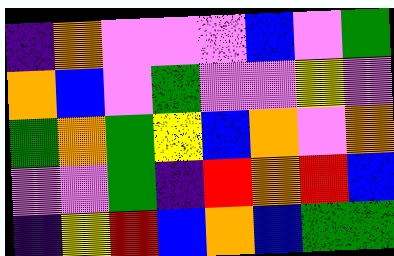[["indigo", "orange", "violet", "violet", "violet", "blue", "violet", "green"], ["orange", "blue", "violet", "green", "violet", "violet", "yellow", "violet"], ["green", "orange", "green", "yellow", "blue", "orange", "violet", "orange"], ["violet", "violet", "green", "indigo", "red", "orange", "red", "blue"], ["indigo", "yellow", "red", "blue", "orange", "blue", "green", "green"]]